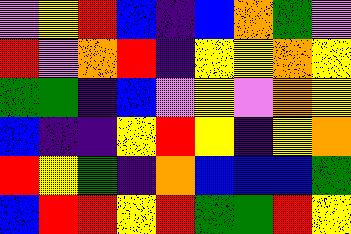[["violet", "yellow", "red", "blue", "indigo", "blue", "orange", "green", "violet"], ["red", "violet", "orange", "red", "indigo", "yellow", "yellow", "orange", "yellow"], ["green", "green", "indigo", "blue", "violet", "yellow", "violet", "orange", "yellow"], ["blue", "indigo", "indigo", "yellow", "red", "yellow", "indigo", "yellow", "orange"], ["red", "yellow", "green", "indigo", "orange", "blue", "blue", "blue", "green"], ["blue", "red", "red", "yellow", "red", "green", "green", "red", "yellow"]]